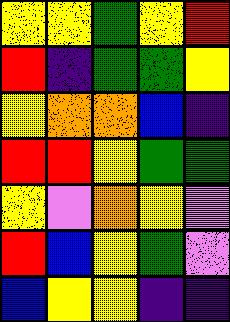[["yellow", "yellow", "green", "yellow", "red"], ["red", "indigo", "green", "green", "yellow"], ["yellow", "orange", "orange", "blue", "indigo"], ["red", "red", "yellow", "green", "green"], ["yellow", "violet", "orange", "yellow", "violet"], ["red", "blue", "yellow", "green", "violet"], ["blue", "yellow", "yellow", "indigo", "indigo"]]